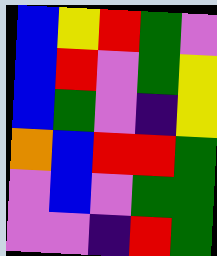[["blue", "yellow", "red", "green", "violet"], ["blue", "red", "violet", "green", "yellow"], ["blue", "green", "violet", "indigo", "yellow"], ["orange", "blue", "red", "red", "green"], ["violet", "blue", "violet", "green", "green"], ["violet", "violet", "indigo", "red", "green"]]